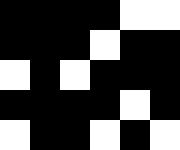[["black", "black", "black", "black", "white", "white"], ["black", "black", "black", "white", "black", "black"], ["white", "black", "white", "black", "black", "black"], ["black", "black", "black", "black", "white", "black"], ["white", "black", "black", "white", "black", "white"]]